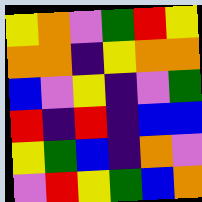[["yellow", "orange", "violet", "green", "red", "yellow"], ["orange", "orange", "indigo", "yellow", "orange", "orange"], ["blue", "violet", "yellow", "indigo", "violet", "green"], ["red", "indigo", "red", "indigo", "blue", "blue"], ["yellow", "green", "blue", "indigo", "orange", "violet"], ["violet", "red", "yellow", "green", "blue", "orange"]]